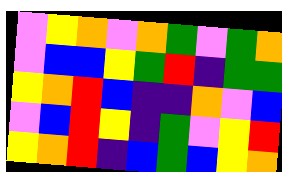[["violet", "yellow", "orange", "violet", "orange", "green", "violet", "green", "orange"], ["violet", "blue", "blue", "yellow", "green", "red", "indigo", "green", "green"], ["yellow", "orange", "red", "blue", "indigo", "indigo", "orange", "violet", "blue"], ["violet", "blue", "red", "yellow", "indigo", "green", "violet", "yellow", "red"], ["yellow", "orange", "red", "indigo", "blue", "green", "blue", "yellow", "orange"]]